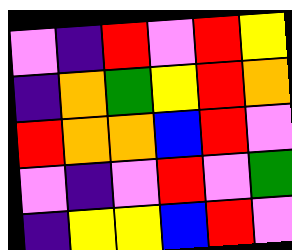[["violet", "indigo", "red", "violet", "red", "yellow"], ["indigo", "orange", "green", "yellow", "red", "orange"], ["red", "orange", "orange", "blue", "red", "violet"], ["violet", "indigo", "violet", "red", "violet", "green"], ["indigo", "yellow", "yellow", "blue", "red", "violet"]]